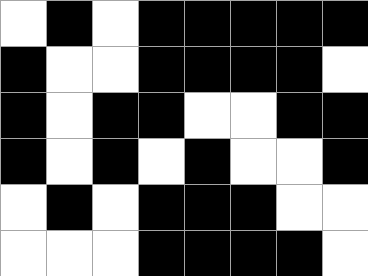[["white", "black", "white", "black", "black", "black", "black", "black"], ["black", "white", "white", "black", "black", "black", "black", "white"], ["black", "white", "black", "black", "white", "white", "black", "black"], ["black", "white", "black", "white", "black", "white", "white", "black"], ["white", "black", "white", "black", "black", "black", "white", "white"], ["white", "white", "white", "black", "black", "black", "black", "white"]]